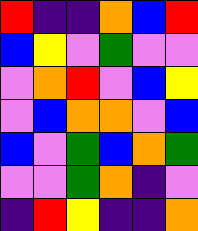[["red", "indigo", "indigo", "orange", "blue", "red"], ["blue", "yellow", "violet", "green", "violet", "violet"], ["violet", "orange", "red", "violet", "blue", "yellow"], ["violet", "blue", "orange", "orange", "violet", "blue"], ["blue", "violet", "green", "blue", "orange", "green"], ["violet", "violet", "green", "orange", "indigo", "violet"], ["indigo", "red", "yellow", "indigo", "indigo", "orange"]]